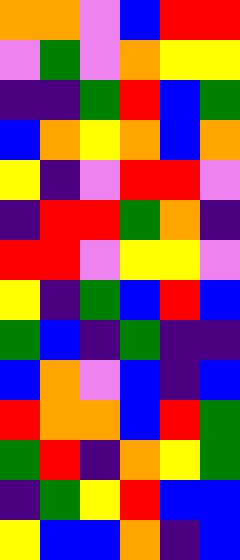[["orange", "orange", "violet", "blue", "red", "red"], ["violet", "green", "violet", "orange", "yellow", "yellow"], ["indigo", "indigo", "green", "red", "blue", "green"], ["blue", "orange", "yellow", "orange", "blue", "orange"], ["yellow", "indigo", "violet", "red", "red", "violet"], ["indigo", "red", "red", "green", "orange", "indigo"], ["red", "red", "violet", "yellow", "yellow", "violet"], ["yellow", "indigo", "green", "blue", "red", "blue"], ["green", "blue", "indigo", "green", "indigo", "indigo"], ["blue", "orange", "violet", "blue", "indigo", "blue"], ["red", "orange", "orange", "blue", "red", "green"], ["green", "red", "indigo", "orange", "yellow", "green"], ["indigo", "green", "yellow", "red", "blue", "blue"], ["yellow", "blue", "blue", "orange", "indigo", "blue"]]